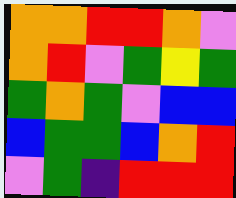[["orange", "orange", "red", "red", "orange", "violet"], ["orange", "red", "violet", "green", "yellow", "green"], ["green", "orange", "green", "violet", "blue", "blue"], ["blue", "green", "green", "blue", "orange", "red"], ["violet", "green", "indigo", "red", "red", "red"]]